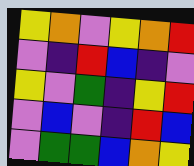[["yellow", "orange", "violet", "yellow", "orange", "red"], ["violet", "indigo", "red", "blue", "indigo", "violet"], ["yellow", "violet", "green", "indigo", "yellow", "red"], ["violet", "blue", "violet", "indigo", "red", "blue"], ["violet", "green", "green", "blue", "orange", "yellow"]]